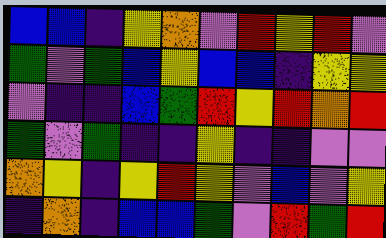[["blue", "blue", "indigo", "yellow", "orange", "violet", "red", "yellow", "red", "violet"], ["green", "violet", "green", "blue", "yellow", "blue", "blue", "indigo", "yellow", "yellow"], ["violet", "indigo", "indigo", "blue", "green", "red", "yellow", "red", "orange", "red"], ["green", "violet", "green", "indigo", "indigo", "yellow", "indigo", "indigo", "violet", "violet"], ["orange", "yellow", "indigo", "yellow", "red", "yellow", "violet", "blue", "violet", "yellow"], ["indigo", "orange", "indigo", "blue", "blue", "green", "violet", "red", "green", "red"]]